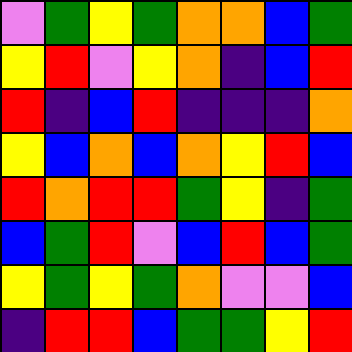[["violet", "green", "yellow", "green", "orange", "orange", "blue", "green"], ["yellow", "red", "violet", "yellow", "orange", "indigo", "blue", "red"], ["red", "indigo", "blue", "red", "indigo", "indigo", "indigo", "orange"], ["yellow", "blue", "orange", "blue", "orange", "yellow", "red", "blue"], ["red", "orange", "red", "red", "green", "yellow", "indigo", "green"], ["blue", "green", "red", "violet", "blue", "red", "blue", "green"], ["yellow", "green", "yellow", "green", "orange", "violet", "violet", "blue"], ["indigo", "red", "red", "blue", "green", "green", "yellow", "red"]]